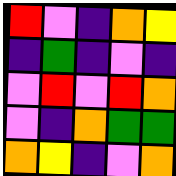[["red", "violet", "indigo", "orange", "yellow"], ["indigo", "green", "indigo", "violet", "indigo"], ["violet", "red", "violet", "red", "orange"], ["violet", "indigo", "orange", "green", "green"], ["orange", "yellow", "indigo", "violet", "orange"]]